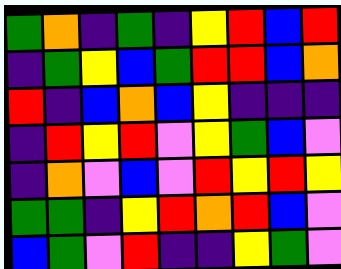[["green", "orange", "indigo", "green", "indigo", "yellow", "red", "blue", "red"], ["indigo", "green", "yellow", "blue", "green", "red", "red", "blue", "orange"], ["red", "indigo", "blue", "orange", "blue", "yellow", "indigo", "indigo", "indigo"], ["indigo", "red", "yellow", "red", "violet", "yellow", "green", "blue", "violet"], ["indigo", "orange", "violet", "blue", "violet", "red", "yellow", "red", "yellow"], ["green", "green", "indigo", "yellow", "red", "orange", "red", "blue", "violet"], ["blue", "green", "violet", "red", "indigo", "indigo", "yellow", "green", "violet"]]